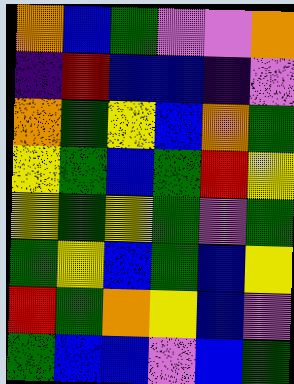[["orange", "blue", "green", "violet", "violet", "orange"], ["indigo", "red", "blue", "blue", "indigo", "violet"], ["orange", "green", "yellow", "blue", "orange", "green"], ["yellow", "green", "blue", "green", "red", "yellow"], ["yellow", "green", "yellow", "green", "violet", "green"], ["green", "yellow", "blue", "green", "blue", "yellow"], ["red", "green", "orange", "yellow", "blue", "violet"], ["green", "blue", "blue", "violet", "blue", "green"]]